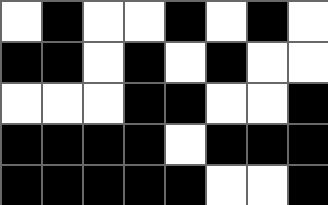[["white", "black", "white", "white", "black", "white", "black", "white"], ["black", "black", "white", "black", "white", "black", "white", "white"], ["white", "white", "white", "black", "black", "white", "white", "black"], ["black", "black", "black", "black", "white", "black", "black", "black"], ["black", "black", "black", "black", "black", "white", "white", "black"]]